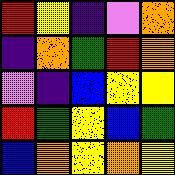[["red", "yellow", "indigo", "violet", "orange"], ["indigo", "orange", "green", "red", "orange"], ["violet", "indigo", "blue", "yellow", "yellow"], ["red", "green", "yellow", "blue", "green"], ["blue", "orange", "yellow", "orange", "yellow"]]